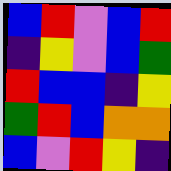[["blue", "red", "violet", "blue", "red"], ["indigo", "yellow", "violet", "blue", "green"], ["red", "blue", "blue", "indigo", "yellow"], ["green", "red", "blue", "orange", "orange"], ["blue", "violet", "red", "yellow", "indigo"]]